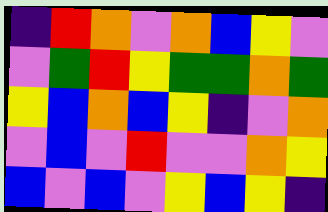[["indigo", "red", "orange", "violet", "orange", "blue", "yellow", "violet"], ["violet", "green", "red", "yellow", "green", "green", "orange", "green"], ["yellow", "blue", "orange", "blue", "yellow", "indigo", "violet", "orange"], ["violet", "blue", "violet", "red", "violet", "violet", "orange", "yellow"], ["blue", "violet", "blue", "violet", "yellow", "blue", "yellow", "indigo"]]